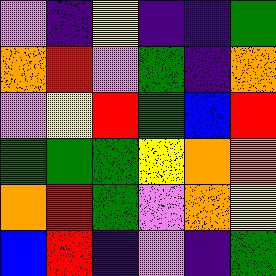[["violet", "indigo", "yellow", "indigo", "indigo", "green"], ["orange", "red", "violet", "green", "indigo", "orange"], ["violet", "yellow", "red", "green", "blue", "red"], ["green", "green", "green", "yellow", "orange", "orange"], ["orange", "red", "green", "violet", "orange", "yellow"], ["blue", "red", "indigo", "violet", "indigo", "green"]]